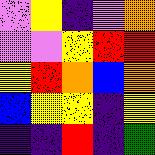[["violet", "yellow", "indigo", "violet", "orange"], ["violet", "violet", "yellow", "red", "red"], ["yellow", "red", "orange", "blue", "orange"], ["blue", "yellow", "yellow", "indigo", "yellow"], ["indigo", "indigo", "red", "indigo", "green"]]